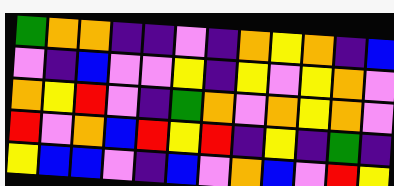[["green", "orange", "orange", "indigo", "indigo", "violet", "indigo", "orange", "yellow", "orange", "indigo", "blue"], ["violet", "indigo", "blue", "violet", "violet", "yellow", "indigo", "yellow", "violet", "yellow", "orange", "violet"], ["orange", "yellow", "red", "violet", "indigo", "green", "orange", "violet", "orange", "yellow", "orange", "violet"], ["red", "violet", "orange", "blue", "red", "yellow", "red", "indigo", "yellow", "indigo", "green", "indigo"], ["yellow", "blue", "blue", "violet", "indigo", "blue", "violet", "orange", "blue", "violet", "red", "yellow"]]